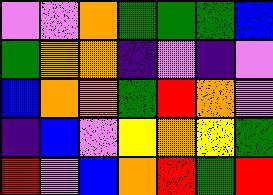[["violet", "violet", "orange", "green", "green", "green", "blue"], ["green", "orange", "orange", "indigo", "violet", "indigo", "violet"], ["blue", "orange", "orange", "green", "red", "orange", "violet"], ["indigo", "blue", "violet", "yellow", "orange", "yellow", "green"], ["red", "violet", "blue", "orange", "red", "green", "red"]]